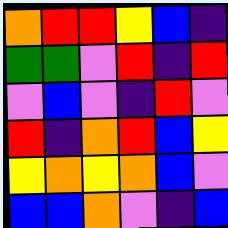[["orange", "red", "red", "yellow", "blue", "indigo"], ["green", "green", "violet", "red", "indigo", "red"], ["violet", "blue", "violet", "indigo", "red", "violet"], ["red", "indigo", "orange", "red", "blue", "yellow"], ["yellow", "orange", "yellow", "orange", "blue", "violet"], ["blue", "blue", "orange", "violet", "indigo", "blue"]]